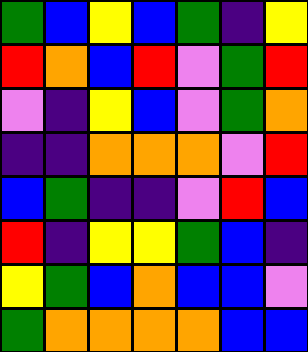[["green", "blue", "yellow", "blue", "green", "indigo", "yellow"], ["red", "orange", "blue", "red", "violet", "green", "red"], ["violet", "indigo", "yellow", "blue", "violet", "green", "orange"], ["indigo", "indigo", "orange", "orange", "orange", "violet", "red"], ["blue", "green", "indigo", "indigo", "violet", "red", "blue"], ["red", "indigo", "yellow", "yellow", "green", "blue", "indigo"], ["yellow", "green", "blue", "orange", "blue", "blue", "violet"], ["green", "orange", "orange", "orange", "orange", "blue", "blue"]]